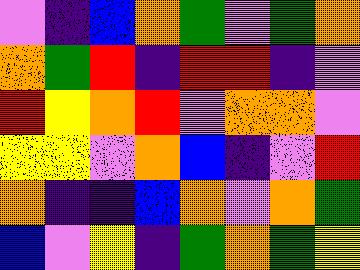[["violet", "indigo", "blue", "orange", "green", "violet", "green", "orange"], ["orange", "green", "red", "indigo", "red", "red", "indigo", "violet"], ["red", "yellow", "orange", "red", "violet", "orange", "orange", "violet"], ["yellow", "yellow", "violet", "orange", "blue", "indigo", "violet", "red"], ["orange", "indigo", "indigo", "blue", "orange", "violet", "orange", "green"], ["blue", "violet", "yellow", "indigo", "green", "orange", "green", "yellow"]]